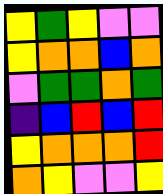[["yellow", "green", "yellow", "violet", "violet"], ["yellow", "orange", "orange", "blue", "orange"], ["violet", "green", "green", "orange", "green"], ["indigo", "blue", "red", "blue", "red"], ["yellow", "orange", "orange", "orange", "red"], ["orange", "yellow", "violet", "violet", "yellow"]]